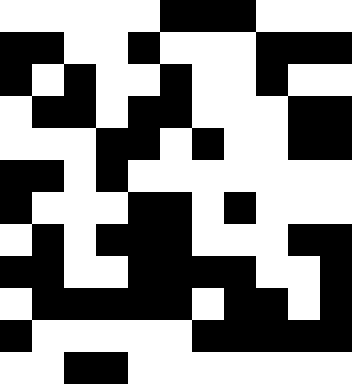[["white", "white", "white", "white", "white", "black", "black", "black", "white", "white", "white"], ["black", "black", "white", "white", "black", "white", "white", "white", "black", "black", "black"], ["black", "white", "black", "white", "white", "black", "white", "white", "black", "white", "white"], ["white", "black", "black", "white", "black", "black", "white", "white", "white", "black", "black"], ["white", "white", "white", "black", "black", "white", "black", "white", "white", "black", "black"], ["black", "black", "white", "black", "white", "white", "white", "white", "white", "white", "white"], ["black", "white", "white", "white", "black", "black", "white", "black", "white", "white", "white"], ["white", "black", "white", "black", "black", "black", "white", "white", "white", "black", "black"], ["black", "black", "white", "white", "black", "black", "black", "black", "white", "white", "black"], ["white", "black", "black", "black", "black", "black", "white", "black", "black", "white", "black"], ["black", "white", "white", "white", "white", "white", "black", "black", "black", "black", "black"], ["white", "white", "black", "black", "white", "white", "white", "white", "white", "white", "white"]]